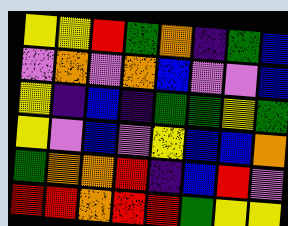[["yellow", "yellow", "red", "green", "orange", "indigo", "green", "blue"], ["violet", "orange", "violet", "orange", "blue", "violet", "violet", "blue"], ["yellow", "indigo", "blue", "indigo", "green", "green", "yellow", "green"], ["yellow", "violet", "blue", "violet", "yellow", "blue", "blue", "orange"], ["green", "orange", "orange", "red", "indigo", "blue", "red", "violet"], ["red", "red", "orange", "red", "red", "green", "yellow", "yellow"]]